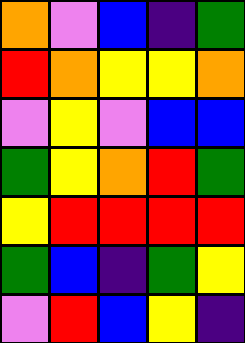[["orange", "violet", "blue", "indigo", "green"], ["red", "orange", "yellow", "yellow", "orange"], ["violet", "yellow", "violet", "blue", "blue"], ["green", "yellow", "orange", "red", "green"], ["yellow", "red", "red", "red", "red"], ["green", "blue", "indigo", "green", "yellow"], ["violet", "red", "blue", "yellow", "indigo"]]